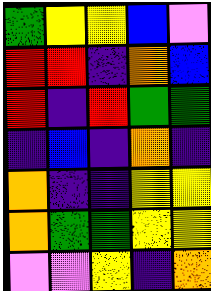[["green", "yellow", "yellow", "blue", "violet"], ["red", "red", "indigo", "orange", "blue"], ["red", "indigo", "red", "green", "green"], ["indigo", "blue", "indigo", "orange", "indigo"], ["orange", "indigo", "indigo", "yellow", "yellow"], ["orange", "green", "green", "yellow", "yellow"], ["violet", "violet", "yellow", "indigo", "orange"]]